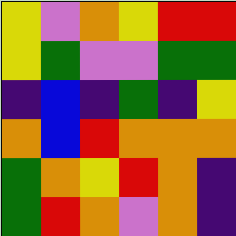[["yellow", "violet", "orange", "yellow", "red", "red"], ["yellow", "green", "violet", "violet", "green", "green"], ["indigo", "blue", "indigo", "green", "indigo", "yellow"], ["orange", "blue", "red", "orange", "orange", "orange"], ["green", "orange", "yellow", "red", "orange", "indigo"], ["green", "red", "orange", "violet", "orange", "indigo"]]